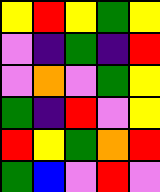[["yellow", "red", "yellow", "green", "yellow"], ["violet", "indigo", "green", "indigo", "red"], ["violet", "orange", "violet", "green", "yellow"], ["green", "indigo", "red", "violet", "yellow"], ["red", "yellow", "green", "orange", "red"], ["green", "blue", "violet", "red", "violet"]]